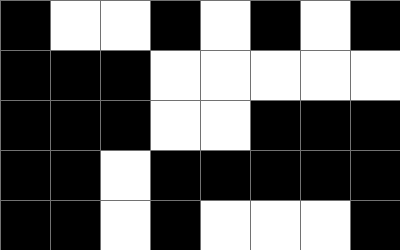[["black", "white", "white", "black", "white", "black", "white", "black"], ["black", "black", "black", "white", "white", "white", "white", "white"], ["black", "black", "black", "white", "white", "black", "black", "black"], ["black", "black", "white", "black", "black", "black", "black", "black"], ["black", "black", "white", "black", "white", "white", "white", "black"]]